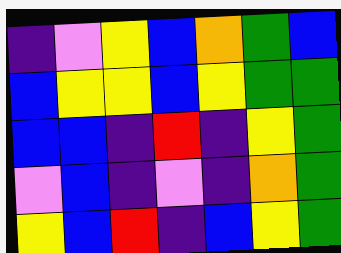[["indigo", "violet", "yellow", "blue", "orange", "green", "blue"], ["blue", "yellow", "yellow", "blue", "yellow", "green", "green"], ["blue", "blue", "indigo", "red", "indigo", "yellow", "green"], ["violet", "blue", "indigo", "violet", "indigo", "orange", "green"], ["yellow", "blue", "red", "indigo", "blue", "yellow", "green"]]